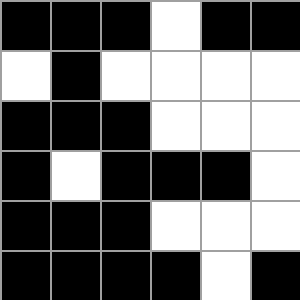[["black", "black", "black", "white", "black", "black"], ["white", "black", "white", "white", "white", "white"], ["black", "black", "black", "white", "white", "white"], ["black", "white", "black", "black", "black", "white"], ["black", "black", "black", "white", "white", "white"], ["black", "black", "black", "black", "white", "black"]]